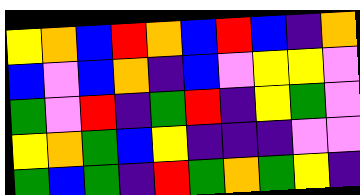[["yellow", "orange", "blue", "red", "orange", "blue", "red", "blue", "indigo", "orange"], ["blue", "violet", "blue", "orange", "indigo", "blue", "violet", "yellow", "yellow", "violet"], ["green", "violet", "red", "indigo", "green", "red", "indigo", "yellow", "green", "violet"], ["yellow", "orange", "green", "blue", "yellow", "indigo", "indigo", "indigo", "violet", "violet"], ["green", "blue", "green", "indigo", "red", "green", "orange", "green", "yellow", "indigo"]]